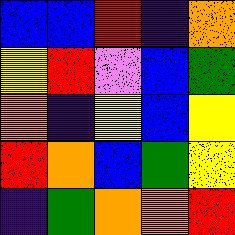[["blue", "blue", "red", "indigo", "orange"], ["yellow", "red", "violet", "blue", "green"], ["orange", "indigo", "yellow", "blue", "yellow"], ["red", "orange", "blue", "green", "yellow"], ["indigo", "green", "orange", "orange", "red"]]